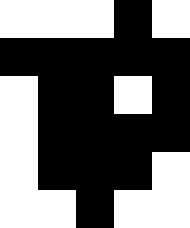[["white", "white", "white", "black", "white"], ["black", "black", "black", "black", "black"], ["white", "black", "black", "white", "black"], ["white", "black", "black", "black", "black"], ["white", "black", "black", "black", "white"], ["white", "white", "black", "white", "white"]]